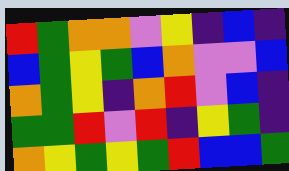[["red", "green", "orange", "orange", "violet", "yellow", "indigo", "blue", "indigo"], ["blue", "green", "yellow", "green", "blue", "orange", "violet", "violet", "blue"], ["orange", "green", "yellow", "indigo", "orange", "red", "violet", "blue", "indigo"], ["green", "green", "red", "violet", "red", "indigo", "yellow", "green", "indigo"], ["orange", "yellow", "green", "yellow", "green", "red", "blue", "blue", "green"]]